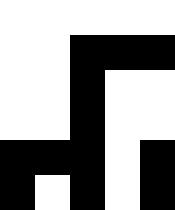[["white", "white", "white", "white", "white"], ["white", "white", "black", "black", "black"], ["white", "white", "black", "white", "white"], ["white", "white", "black", "white", "white"], ["black", "black", "black", "white", "black"], ["black", "white", "black", "white", "black"]]